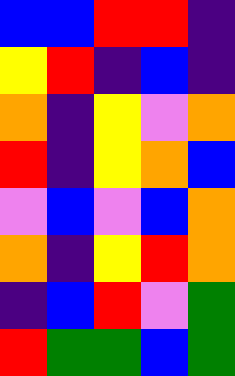[["blue", "blue", "red", "red", "indigo"], ["yellow", "red", "indigo", "blue", "indigo"], ["orange", "indigo", "yellow", "violet", "orange"], ["red", "indigo", "yellow", "orange", "blue"], ["violet", "blue", "violet", "blue", "orange"], ["orange", "indigo", "yellow", "red", "orange"], ["indigo", "blue", "red", "violet", "green"], ["red", "green", "green", "blue", "green"]]